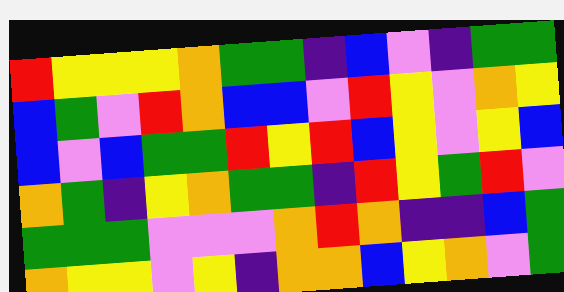[["red", "yellow", "yellow", "yellow", "orange", "green", "green", "indigo", "blue", "violet", "indigo", "green", "green"], ["blue", "green", "violet", "red", "orange", "blue", "blue", "violet", "red", "yellow", "violet", "orange", "yellow"], ["blue", "violet", "blue", "green", "green", "red", "yellow", "red", "blue", "yellow", "violet", "yellow", "blue"], ["orange", "green", "indigo", "yellow", "orange", "green", "green", "indigo", "red", "yellow", "green", "red", "violet"], ["green", "green", "green", "violet", "violet", "violet", "orange", "red", "orange", "indigo", "indigo", "blue", "green"], ["orange", "yellow", "yellow", "violet", "yellow", "indigo", "orange", "orange", "blue", "yellow", "orange", "violet", "green"]]